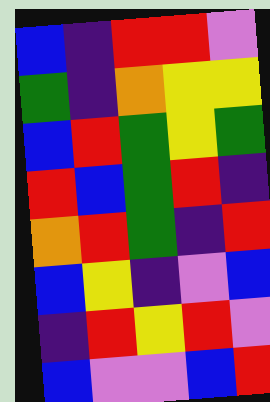[["blue", "indigo", "red", "red", "violet"], ["green", "indigo", "orange", "yellow", "yellow"], ["blue", "red", "green", "yellow", "green"], ["red", "blue", "green", "red", "indigo"], ["orange", "red", "green", "indigo", "red"], ["blue", "yellow", "indigo", "violet", "blue"], ["indigo", "red", "yellow", "red", "violet"], ["blue", "violet", "violet", "blue", "red"]]